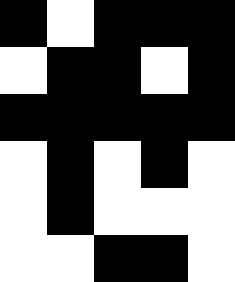[["black", "white", "black", "black", "black"], ["white", "black", "black", "white", "black"], ["black", "black", "black", "black", "black"], ["white", "black", "white", "black", "white"], ["white", "black", "white", "white", "white"], ["white", "white", "black", "black", "white"]]